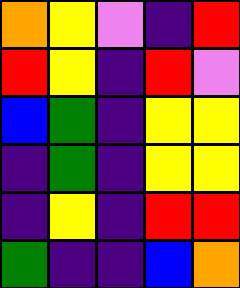[["orange", "yellow", "violet", "indigo", "red"], ["red", "yellow", "indigo", "red", "violet"], ["blue", "green", "indigo", "yellow", "yellow"], ["indigo", "green", "indigo", "yellow", "yellow"], ["indigo", "yellow", "indigo", "red", "red"], ["green", "indigo", "indigo", "blue", "orange"]]